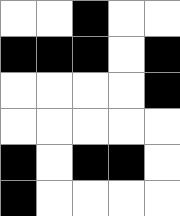[["white", "white", "black", "white", "white"], ["black", "black", "black", "white", "black"], ["white", "white", "white", "white", "black"], ["white", "white", "white", "white", "white"], ["black", "white", "black", "black", "white"], ["black", "white", "white", "white", "white"]]